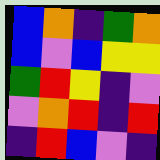[["blue", "orange", "indigo", "green", "orange"], ["blue", "violet", "blue", "yellow", "yellow"], ["green", "red", "yellow", "indigo", "violet"], ["violet", "orange", "red", "indigo", "red"], ["indigo", "red", "blue", "violet", "indigo"]]